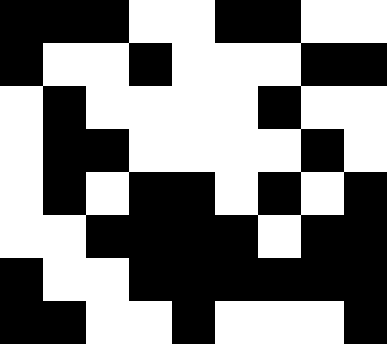[["black", "black", "black", "white", "white", "black", "black", "white", "white"], ["black", "white", "white", "black", "white", "white", "white", "black", "black"], ["white", "black", "white", "white", "white", "white", "black", "white", "white"], ["white", "black", "black", "white", "white", "white", "white", "black", "white"], ["white", "black", "white", "black", "black", "white", "black", "white", "black"], ["white", "white", "black", "black", "black", "black", "white", "black", "black"], ["black", "white", "white", "black", "black", "black", "black", "black", "black"], ["black", "black", "white", "white", "black", "white", "white", "white", "black"]]